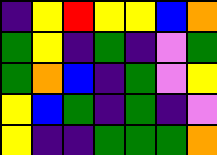[["indigo", "yellow", "red", "yellow", "yellow", "blue", "orange"], ["green", "yellow", "indigo", "green", "indigo", "violet", "green"], ["green", "orange", "blue", "indigo", "green", "violet", "yellow"], ["yellow", "blue", "green", "indigo", "green", "indigo", "violet"], ["yellow", "indigo", "indigo", "green", "green", "green", "orange"]]